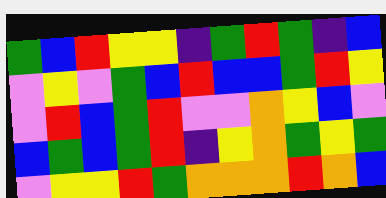[["green", "blue", "red", "yellow", "yellow", "indigo", "green", "red", "green", "indigo", "blue"], ["violet", "yellow", "violet", "green", "blue", "red", "blue", "blue", "green", "red", "yellow"], ["violet", "red", "blue", "green", "red", "violet", "violet", "orange", "yellow", "blue", "violet"], ["blue", "green", "blue", "green", "red", "indigo", "yellow", "orange", "green", "yellow", "green"], ["violet", "yellow", "yellow", "red", "green", "orange", "orange", "orange", "red", "orange", "blue"]]